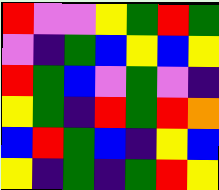[["red", "violet", "violet", "yellow", "green", "red", "green"], ["violet", "indigo", "green", "blue", "yellow", "blue", "yellow"], ["red", "green", "blue", "violet", "green", "violet", "indigo"], ["yellow", "green", "indigo", "red", "green", "red", "orange"], ["blue", "red", "green", "blue", "indigo", "yellow", "blue"], ["yellow", "indigo", "green", "indigo", "green", "red", "yellow"]]